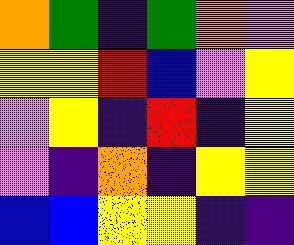[["orange", "green", "indigo", "green", "orange", "violet"], ["yellow", "yellow", "red", "blue", "violet", "yellow"], ["violet", "yellow", "indigo", "red", "indigo", "yellow"], ["violet", "indigo", "orange", "indigo", "yellow", "yellow"], ["blue", "blue", "yellow", "yellow", "indigo", "indigo"]]